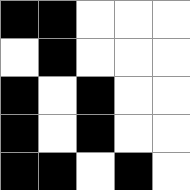[["black", "black", "white", "white", "white"], ["white", "black", "white", "white", "white"], ["black", "white", "black", "white", "white"], ["black", "white", "black", "white", "white"], ["black", "black", "white", "black", "white"]]